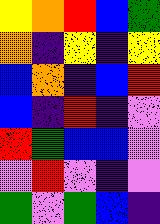[["yellow", "orange", "red", "blue", "green"], ["orange", "indigo", "yellow", "indigo", "yellow"], ["blue", "orange", "indigo", "blue", "red"], ["blue", "indigo", "red", "indigo", "violet"], ["red", "green", "blue", "blue", "violet"], ["violet", "red", "violet", "indigo", "violet"], ["green", "violet", "green", "blue", "indigo"]]